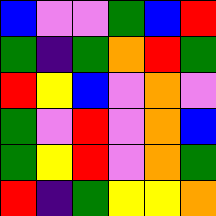[["blue", "violet", "violet", "green", "blue", "red"], ["green", "indigo", "green", "orange", "red", "green"], ["red", "yellow", "blue", "violet", "orange", "violet"], ["green", "violet", "red", "violet", "orange", "blue"], ["green", "yellow", "red", "violet", "orange", "green"], ["red", "indigo", "green", "yellow", "yellow", "orange"]]